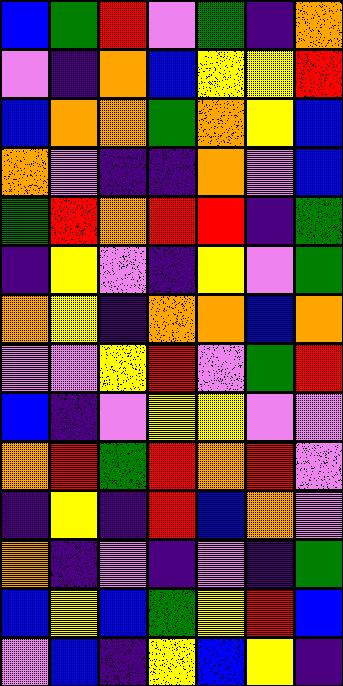[["blue", "green", "red", "violet", "green", "indigo", "orange"], ["violet", "indigo", "orange", "blue", "yellow", "yellow", "red"], ["blue", "orange", "orange", "green", "orange", "yellow", "blue"], ["orange", "violet", "indigo", "indigo", "orange", "violet", "blue"], ["green", "red", "orange", "red", "red", "indigo", "green"], ["indigo", "yellow", "violet", "indigo", "yellow", "violet", "green"], ["orange", "yellow", "indigo", "orange", "orange", "blue", "orange"], ["violet", "violet", "yellow", "red", "violet", "green", "red"], ["blue", "indigo", "violet", "yellow", "yellow", "violet", "violet"], ["orange", "red", "green", "red", "orange", "red", "violet"], ["indigo", "yellow", "indigo", "red", "blue", "orange", "violet"], ["orange", "indigo", "violet", "indigo", "violet", "indigo", "green"], ["blue", "yellow", "blue", "green", "yellow", "red", "blue"], ["violet", "blue", "indigo", "yellow", "blue", "yellow", "indigo"]]